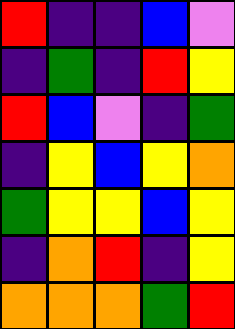[["red", "indigo", "indigo", "blue", "violet"], ["indigo", "green", "indigo", "red", "yellow"], ["red", "blue", "violet", "indigo", "green"], ["indigo", "yellow", "blue", "yellow", "orange"], ["green", "yellow", "yellow", "blue", "yellow"], ["indigo", "orange", "red", "indigo", "yellow"], ["orange", "orange", "orange", "green", "red"]]